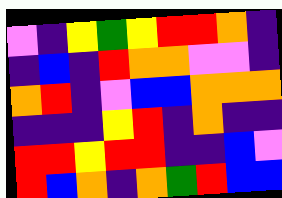[["violet", "indigo", "yellow", "green", "yellow", "red", "red", "orange", "indigo"], ["indigo", "blue", "indigo", "red", "orange", "orange", "violet", "violet", "indigo"], ["orange", "red", "indigo", "violet", "blue", "blue", "orange", "orange", "orange"], ["indigo", "indigo", "indigo", "yellow", "red", "indigo", "orange", "indigo", "indigo"], ["red", "red", "yellow", "red", "red", "indigo", "indigo", "blue", "violet"], ["red", "blue", "orange", "indigo", "orange", "green", "red", "blue", "blue"]]